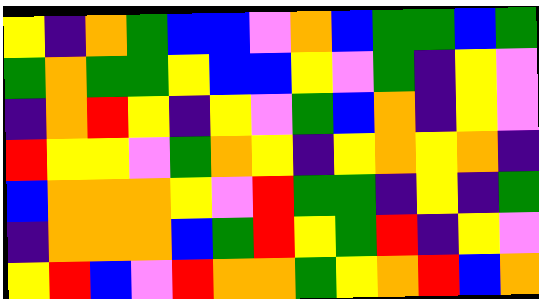[["yellow", "indigo", "orange", "green", "blue", "blue", "violet", "orange", "blue", "green", "green", "blue", "green"], ["green", "orange", "green", "green", "yellow", "blue", "blue", "yellow", "violet", "green", "indigo", "yellow", "violet"], ["indigo", "orange", "red", "yellow", "indigo", "yellow", "violet", "green", "blue", "orange", "indigo", "yellow", "violet"], ["red", "yellow", "yellow", "violet", "green", "orange", "yellow", "indigo", "yellow", "orange", "yellow", "orange", "indigo"], ["blue", "orange", "orange", "orange", "yellow", "violet", "red", "green", "green", "indigo", "yellow", "indigo", "green"], ["indigo", "orange", "orange", "orange", "blue", "green", "red", "yellow", "green", "red", "indigo", "yellow", "violet"], ["yellow", "red", "blue", "violet", "red", "orange", "orange", "green", "yellow", "orange", "red", "blue", "orange"]]